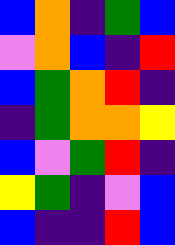[["blue", "orange", "indigo", "green", "blue"], ["violet", "orange", "blue", "indigo", "red"], ["blue", "green", "orange", "red", "indigo"], ["indigo", "green", "orange", "orange", "yellow"], ["blue", "violet", "green", "red", "indigo"], ["yellow", "green", "indigo", "violet", "blue"], ["blue", "indigo", "indigo", "red", "blue"]]